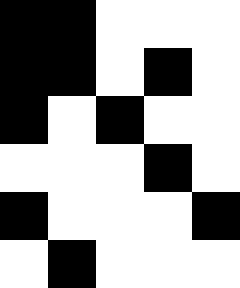[["black", "black", "white", "white", "white"], ["black", "black", "white", "black", "white"], ["black", "white", "black", "white", "white"], ["white", "white", "white", "black", "white"], ["black", "white", "white", "white", "black"], ["white", "black", "white", "white", "white"]]